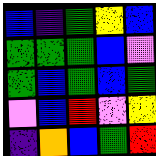[["blue", "indigo", "green", "yellow", "blue"], ["green", "green", "green", "blue", "violet"], ["green", "blue", "green", "blue", "green"], ["violet", "blue", "red", "violet", "yellow"], ["indigo", "orange", "blue", "green", "red"]]